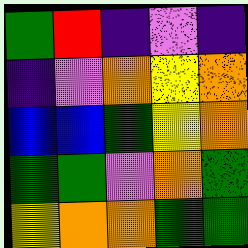[["green", "red", "indigo", "violet", "indigo"], ["indigo", "violet", "orange", "yellow", "orange"], ["blue", "blue", "green", "yellow", "orange"], ["green", "green", "violet", "orange", "green"], ["yellow", "orange", "orange", "green", "green"]]